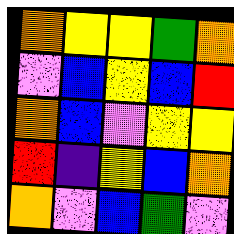[["orange", "yellow", "yellow", "green", "orange"], ["violet", "blue", "yellow", "blue", "red"], ["orange", "blue", "violet", "yellow", "yellow"], ["red", "indigo", "yellow", "blue", "orange"], ["orange", "violet", "blue", "green", "violet"]]